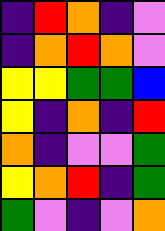[["indigo", "red", "orange", "indigo", "violet"], ["indigo", "orange", "red", "orange", "violet"], ["yellow", "yellow", "green", "green", "blue"], ["yellow", "indigo", "orange", "indigo", "red"], ["orange", "indigo", "violet", "violet", "green"], ["yellow", "orange", "red", "indigo", "green"], ["green", "violet", "indigo", "violet", "orange"]]